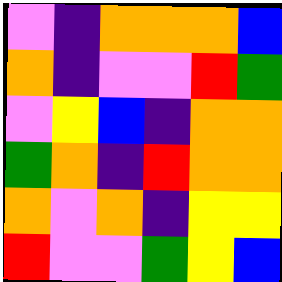[["violet", "indigo", "orange", "orange", "orange", "blue"], ["orange", "indigo", "violet", "violet", "red", "green"], ["violet", "yellow", "blue", "indigo", "orange", "orange"], ["green", "orange", "indigo", "red", "orange", "orange"], ["orange", "violet", "orange", "indigo", "yellow", "yellow"], ["red", "violet", "violet", "green", "yellow", "blue"]]